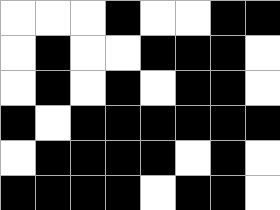[["white", "white", "white", "black", "white", "white", "black", "black"], ["white", "black", "white", "white", "black", "black", "black", "white"], ["white", "black", "white", "black", "white", "black", "black", "white"], ["black", "white", "black", "black", "black", "black", "black", "black"], ["white", "black", "black", "black", "black", "white", "black", "white"], ["black", "black", "black", "black", "white", "black", "black", "white"]]